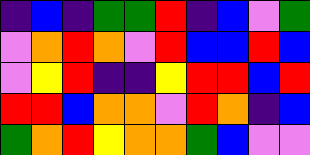[["indigo", "blue", "indigo", "green", "green", "red", "indigo", "blue", "violet", "green"], ["violet", "orange", "red", "orange", "violet", "red", "blue", "blue", "red", "blue"], ["violet", "yellow", "red", "indigo", "indigo", "yellow", "red", "red", "blue", "red"], ["red", "red", "blue", "orange", "orange", "violet", "red", "orange", "indigo", "blue"], ["green", "orange", "red", "yellow", "orange", "orange", "green", "blue", "violet", "violet"]]